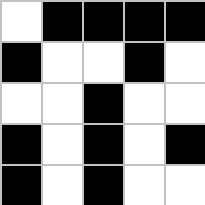[["white", "black", "black", "black", "black"], ["black", "white", "white", "black", "white"], ["white", "white", "black", "white", "white"], ["black", "white", "black", "white", "black"], ["black", "white", "black", "white", "white"]]